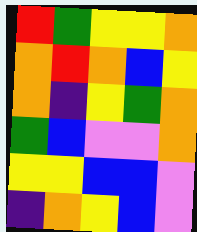[["red", "green", "yellow", "yellow", "orange"], ["orange", "red", "orange", "blue", "yellow"], ["orange", "indigo", "yellow", "green", "orange"], ["green", "blue", "violet", "violet", "orange"], ["yellow", "yellow", "blue", "blue", "violet"], ["indigo", "orange", "yellow", "blue", "violet"]]